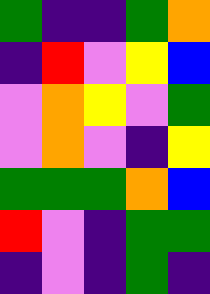[["green", "indigo", "indigo", "green", "orange"], ["indigo", "red", "violet", "yellow", "blue"], ["violet", "orange", "yellow", "violet", "green"], ["violet", "orange", "violet", "indigo", "yellow"], ["green", "green", "green", "orange", "blue"], ["red", "violet", "indigo", "green", "green"], ["indigo", "violet", "indigo", "green", "indigo"]]